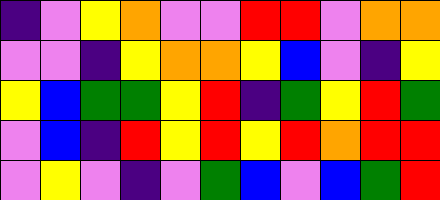[["indigo", "violet", "yellow", "orange", "violet", "violet", "red", "red", "violet", "orange", "orange"], ["violet", "violet", "indigo", "yellow", "orange", "orange", "yellow", "blue", "violet", "indigo", "yellow"], ["yellow", "blue", "green", "green", "yellow", "red", "indigo", "green", "yellow", "red", "green"], ["violet", "blue", "indigo", "red", "yellow", "red", "yellow", "red", "orange", "red", "red"], ["violet", "yellow", "violet", "indigo", "violet", "green", "blue", "violet", "blue", "green", "red"]]